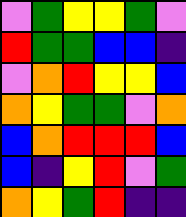[["violet", "green", "yellow", "yellow", "green", "violet"], ["red", "green", "green", "blue", "blue", "indigo"], ["violet", "orange", "red", "yellow", "yellow", "blue"], ["orange", "yellow", "green", "green", "violet", "orange"], ["blue", "orange", "red", "red", "red", "blue"], ["blue", "indigo", "yellow", "red", "violet", "green"], ["orange", "yellow", "green", "red", "indigo", "indigo"]]